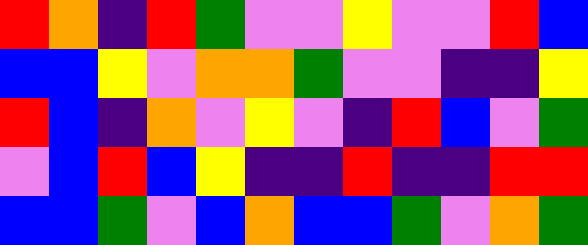[["red", "orange", "indigo", "red", "green", "violet", "violet", "yellow", "violet", "violet", "red", "blue"], ["blue", "blue", "yellow", "violet", "orange", "orange", "green", "violet", "violet", "indigo", "indigo", "yellow"], ["red", "blue", "indigo", "orange", "violet", "yellow", "violet", "indigo", "red", "blue", "violet", "green"], ["violet", "blue", "red", "blue", "yellow", "indigo", "indigo", "red", "indigo", "indigo", "red", "red"], ["blue", "blue", "green", "violet", "blue", "orange", "blue", "blue", "green", "violet", "orange", "green"]]